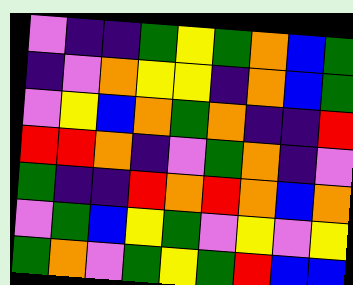[["violet", "indigo", "indigo", "green", "yellow", "green", "orange", "blue", "green"], ["indigo", "violet", "orange", "yellow", "yellow", "indigo", "orange", "blue", "green"], ["violet", "yellow", "blue", "orange", "green", "orange", "indigo", "indigo", "red"], ["red", "red", "orange", "indigo", "violet", "green", "orange", "indigo", "violet"], ["green", "indigo", "indigo", "red", "orange", "red", "orange", "blue", "orange"], ["violet", "green", "blue", "yellow", "green", "violet", "yellow", "violet", "yellow"], ["green", "orange", "violet", "green", "yellow", "green", "red", "blue", "blue"]]